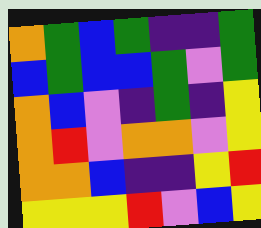[["orange", "green", "blue", "green", "indigo", "indigo", "green"], ["blue", "green", "blue", "blue", "green", "violet", "green"], ["orange", "blue", "violet", "indigo", "green", "indigo", "yellow"], ["orange", "red", "violet", "orange", "orange", "violet", "yellow"], ["orange", "orange", "blue", "indigo", "indigo", "yellow", "red"], ["yellow", "yellow", "yellow", "red", "violet", "blue", "yellow"]]